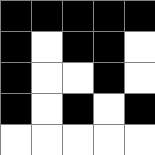[["black", "black", "black", "black", "black"], ["black", "white", "black", "black", "white"], ["black", "white", "white", "black", "white"], ["black", "white", "black", "white", "black"], ["white", "white", "white", "white", "white"]]